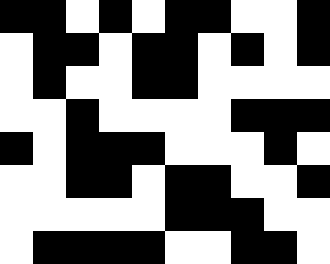[["black", "black", "white", "black", "white", "black", "black", "white", "white", "black"], ["white", "black", "black", "white", "black", "black", "white", "black", "white", "black"], ["white", "black", "white", "white", "black", "black", "white", "white", "white", "white"], ["white", "white", "black", "white", "white", "white", "white", "black", "black", "black"], ["black", "white", "black", "black", "black", "white", "white", "white", "black", "white"], ["white", "white", "black", "black", "white", "black", "black", "white", "white", "black"], ["white", "white", "white", "white", "white", "black", "black", "black", "white", "white"], ["white", "black", "black", "black", "black", "white", "white", "black", "black", "white"]]